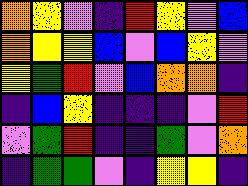[["orange", "yellow", "violet", "indigo", "red", "yellow", "violet", "blue"], ["orange", "yellow", "yellow", "blue", "violet", "blue", "yellow", "violet"], ["yellow", "green", "red", "violet", "blue", "orange", "orange", "indigo"], ["indigo", "blue", "yellow", "indigo", "indigo", "indigo", "violet", "red"], ["violet", "green", "red", "indigo", "indigo", "green", "violet", "orange"], ["indigo", "green", "green", "violet", "indigo", "yellow", "yellow", "indigo"]]